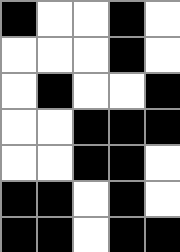[["black", "white", "white", "black", "white"], ["white", "white", "white", "black", "white"], ["white", "black", "white", "white", "black"], ["white", "white", "black", "black", "black"], ["white", "white", "black", "black", "white"], ["black", "black", "white", "black", "white"], ["black", "black", "white", "black", "black"]]